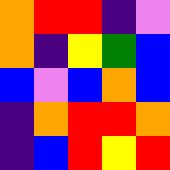[["orange", "red", "red", "indigo", "violet"], ["orange", "indigo", "yellow", "green", "blue"], ["blue", "violet", "blue", "orange", "blue"], ["indigo", "orange", "red", "red", "orange"], ["indigo", "blue", "red", "yellow", "red"]]